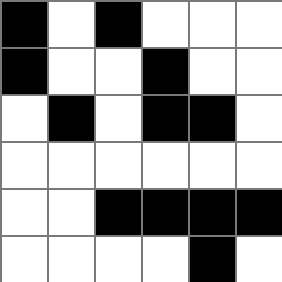[["black", "white", "black", "white", "white", "white"], ["black", "white", "white", "black", "white", "white"], ["white", "black", "white", "black", "black", "white"], ["white", "white", "white", "white", "white", "white"], ["white", "white", "black", "black", "black", "black"], ["white", "white", "white", "white", "black", "white"]]